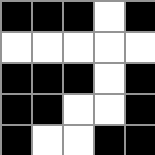[["black", "black", "black", "white", "black"], ["white", "white", "white", "white", "white"], ["black", "black", "black", "white", "black"], ["black", "black", "white", "white", "black"], ["black", "white", "white", "black", "black"]]